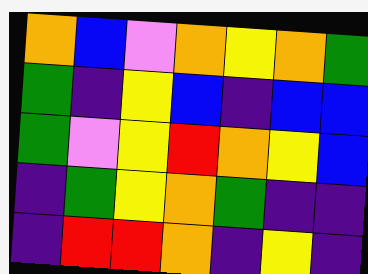[["orange", "blue", "violet", "orange", "yellow", "orange", "green"], ["green", "indigo", "yellow", "blue", "indigo", "blue", "blue"], ["green", "violet", "yellow", "red", "orange", "yellow", "blue"], ["indigo", "green", "yellow", "orange", "green", "indigo", "indigo"], ["indigo", "red", "red", "orange", "indigo", "yellow", "indigo"]]